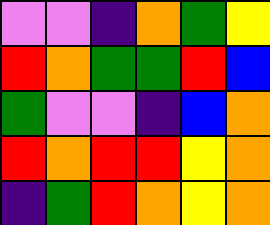[["violet", "violet", "indigo", "orange", "green", "yellow"], ["red", "orange", "green", "green", "red", "blue"], ["green", "violet", "violet", "indigo", "blue", "orange"], ["red", "orange", "red", "red", "yellow", "orange"], ["indigo", "green", "red", "orange", "yellow", "orange"]]